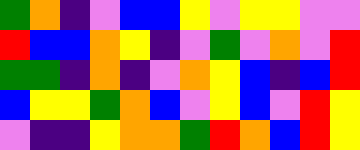[["green", "orange", "indigo", "violet", "blue", "blue", "yellow", "violet", "yellow", "yellow", "violet", "violet"], ["red", "blue", "blue", "orange", "yellow", "indigo", "violet", "green", "violet", "orange", "violet", "red"], ["green", "green", "indigo", "orange", "indigo", "violet", "orange", "yellow", "blue", "indigo", "blue", "red"], ["blue", "yellow", "yellow", "green", "orange", "blue", "violet", "yellow", "blue", "violet", "red", "yellow"], ["violet", "indigo", "indigo", "yellow", "orange", "orange", "green", "red", "orange", "blue", "red", "yellow"]]